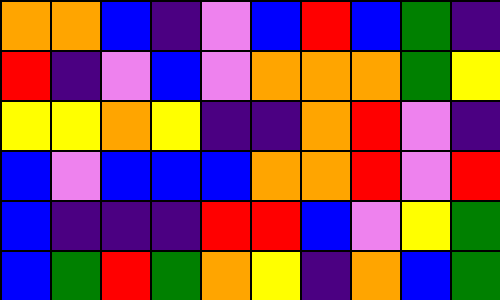[["orange", "orange", "blue", "indigo", "violet", "blue", "red", "blue", "green", "indigo"], ["red", "indigo", "violet", "blue", "violet", "orange", "orange", "orange", "green", "yellow"], ["yellow", "yellow", "orange", "yellow", "indigo", "indigo", "orange", "red", "violet", "indigo"], ["blue", "violet", "blue", "blue", "blue", "orange", "orange", "red", "violet", "red"], ["blue", "indigo", "indigo", "indigo", "red", "red", "blue", "violet", "yellow", "green"], ["blue", "green", "red", "green", "orange", "yellow", "indigo", "orange", "blue", "green"]]